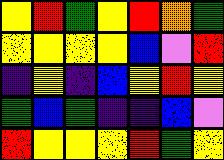[["yellow", "red", "green", "yellow", "red", "orange", "green"], ["yellow", "yellow", "yellow", "yellow", "blue", "violet", "red"], ["indigo", "yellow", "indigo", "blue", "yellow", "red", "yellow"], ["green", "blue", "green", "indigo", "indigo", "blue", "violet"], ["red", "yellow", "yellow", "yellow", "red", "green", "yellow"]]